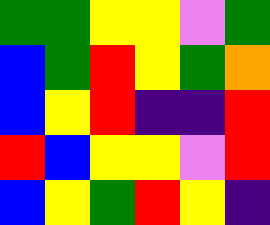[["green", "green", "yellow", "yellow", "violet", "green"], ["blue", "green", "red", "yellow", "green", "orange"], ["blue", "yellow", "red", "indigo", "indigo", "red"], ["red", "blue", "yellow", "yellow", "violet", "red"], ["blue", "yellow", "green", "red", "yellow", "indigo"]]